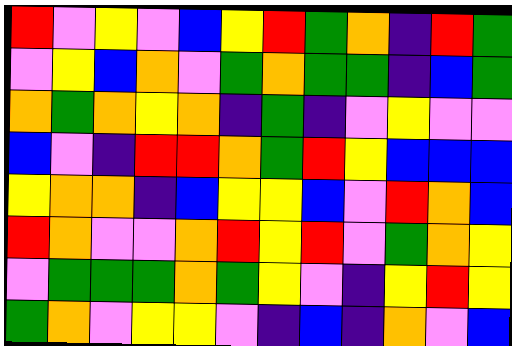[["red", "violet", "yellow", "violet", "blue", "yellow", "red", "green", "orange", "indigo", "red", "green"], ["violet", "yellow", "blue", "orange", "violet", "green", "orange", "green", "green", "indigo", "blue", "green"], ["orange", "green", "orange", "yellow", "orange", "indigo", "green", "indigo", "violet", "yellow", "violet", "violet"], ["blue", "violet", "indigo", "red", "red", "orange", "green", "red", "yellow", "blue", "blue", "blue"], ["yellow", "orange", "orange", "indigo", "blue", "yellow", "yellow", "blue", "violet", "red", "orange", "blue"], ["red", "orange", "violet", "violet", "orange", "red", "yellow", "red", "violet", "green", "orange", "yellow"], ["violet", "green", "green", "green", "orange", "green", "yellow", "violet", "indigo", "yellow", "red", "yellow"], ["green", "orange", "violet", "yellow", "yellow", "violet", "indigo", "blue", "indigo", "orange", "violet", "blue"]]